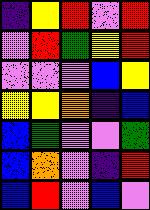[["indigo", "yellow", "red", "violet", "red"], ["violet", "red", "green", "yellow", "red"], ["violet", "violet", "violet", "blue", "yellow"], ["yellow", "yellow", "orange", "indigo", "blue"], ["blue", "green", "violet", "violet", "green"], ["blue", "orange", "violet", "indigo", "red"], ["blue", "red", "violet", "blue", "violet"]]